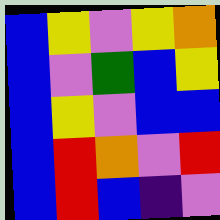[["blue", "yellow", "violet", "yellow", "orange"], ["blue", "violet", "green", "blue", "yellow"], ["blue", "yellow", "violet", "blue", "blue"], ["blue", "red", "orange", "violet", "red"], ["blue", "red", "blue", "indigo", "violet"]]